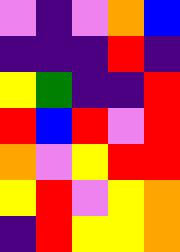[["violet", "indigo", "violet", "orange", "blue"], ["indigo", "indigo", "indigo", "red", "indigo"], ["yellow", "green", "indigo", "indigo", "red"], ["red", "blue", "red", "violet", "red"], ["orange", "violet", "yellow", "red", "red"], ["yellow", "red", "violet", "yellow", "orange"], ["indigo", "red", "yellow", "yellow", "orange"]]